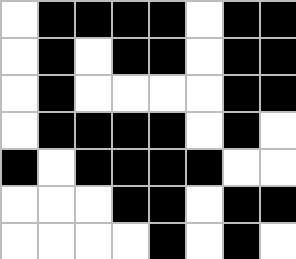[["white", "black", "black", "black", "black", "white", "black", "black"], ["white", "black", "white", "black", "black", "white", "black", "black"], ["white", "black", "white", "white", "white", "white", "black", "black"], ["white", "black", "black", "black", "black", "white", "black", "white"], ["black", "white", "black", "black", "black", "black", "white", "white"], ["white", "white", "white", "black", "black", "white", "black", "black"], ["white", "white", "white", "white", "black", "white", "black", "white"]]